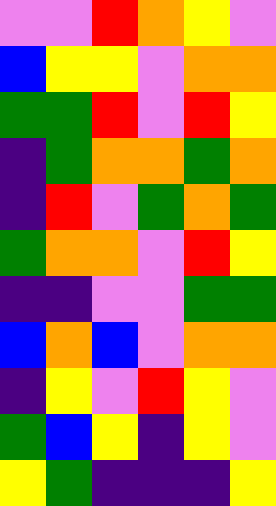[["violet", "violet", "red", "orange", "yellow", "violet"], ["blue", "yellow", "yellow", "violet", "orange", "orange"], ["green", "green", "red", "violet", "red", "yellow"], ["indigo", "green", "orange", "orange", "green", "orange"], ["indigo", "red", "violet", "green", "orange", "green"], ["green", "orange", "orange", "violet", "red", "yellow"], ["indigo", "indigo", "violet", "violet", "green", "green"], ["blue", "orange", "blue", "violet", "orange", "orange"], ["indigo", "yellow", "violet", "red", "yellow", "violet"], ["green", "blue", "yellow", "indigo", "yellow", "violet"], ["yellow", "green", "indigo", "indigo", "indigo", "yellow"]]